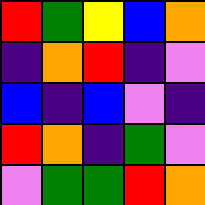[["red", "green", "yellow", "blue", "orange"], ["indigo", "orange", "red", "indigo", "violet"], ["blue", "indigo", "blue", "violet", "indigo"], ["red", "orange", "indigo", "green", "violet"], ["violet", "green", "green", "red", "orange"]]